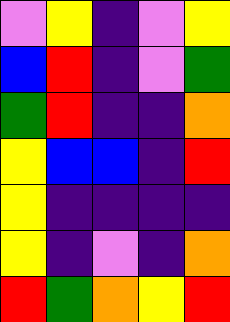[["violet", "yellow", "indigo", "violet", "yellow"], ["blue", "red", "indigo", "violet", "green"], ["green", "red", "indigo", "indigo", "orange"], ["yellow", "blue", "blue", "indigo", "red"], ["yellow", "indigo", "indigo", "indigo", "indigo"], ["yellow", "indigo", "violet", "indigo", "orange"], ["red", "green", "orange", "yellow", "red"]]